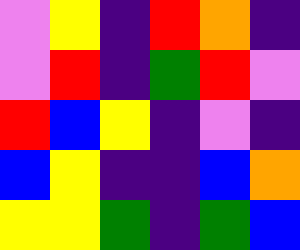[["violet", "yellow", "indigo", "red", "orange", "indigo"], ["violet", "red", "indigo", "green", "red", "violet"], ["red", "blue", "yellow", "indigo", "violet", "indigo"], ["blue", "yellow", "indigo", "indigo", "blue", "orange"], ["yellow", "yellow", "green", "indigo", "green", "blue"]]